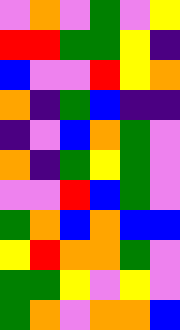[["violet", "orange", "violet", "green", "violet", "yellow"], ["red", "red", "green", "green", "yellow", "indigo"], ["blue", "violet", "violet", "red", "yellow", "orange"], ["orange", "indigo", "green", "blue", "indigo", "indigo"], ["indigo", "violet", "blue", "orange", "green", "violet"], ["orange", "indigo", "green", "yellow", "green", "violet"], ["violet", "violet", "red", "blue", "green", "violet"], ["green", "orange", "blue", "orange", "blue", "blue"], ["yellow", "red", "orange", "orange", "green", "violet"], ["green", "green", "yellow", "violet", "yellow", "violet"], ["green", "orange", "violet", "orange", "orange", "blue"]]